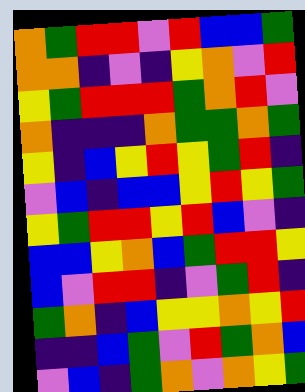[["orange", "green", "red", "red", "violet", "red", "blue", "blue", "green"], ["orange", "orange", "indigo", "violet", "indigo", "yellow", "orange", "violet", "red"], ["yellow", "green", "red", "red", "red", "green", "orange", "red", "violet"], ["orange", "indigo", "indigo", "indigo", "orange", "green", "green", "orange", "green"], ["yellow", "indigo", "blue", "yellow", "red", "yellow", "green", "red", "indigo"], ["violet", "blue", "indigo", "blue", "blue", "yellow", "red", "yellow", "green"], ["yellow", "green", "red", "red", "yellow", "red", "blue", "violet", "indigo"], ["blue", "blue", "yellow", "orange", "blue", "green", "red", "red", "yellow"], ["blue", "violet", "red", "red", "indigo", "violet", "green", "red", "indigo"], ["green", "orange", "indigo", "blue", "yellow", "yellow", "orange", "yellow", "red"], ["indigo", "indigo", "blue", "green", "violet", "red", "green", "orange", "blue"], ["violet", "blue", "indigo", "green", "orange", "violet", "orange", "yellow", "green"]]